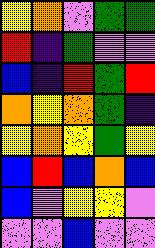[["yellow", "orange", "violet", "green", "green"], ["red", "indigo", "green", "violet", "violet"], ["blue", "indigo", "red", "green", "red"], ["orange", "yellow", "orange", "green", "indigo"], ["yellow", "orange", "yellow", "green", "yellow"], ["blue", "red", "blue", "orange", "blue"], ["blue", "violet", "yellow", "yellow", "violet"], ["violet", "violet", "blue", "violet", "violet"]]